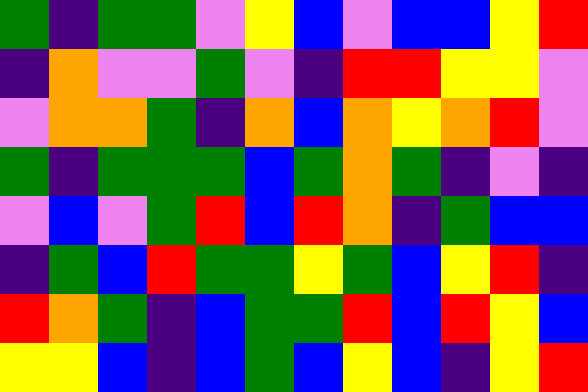[["green", "indigo", "green", "green", "violet", "yellow", "blue", "violet", "blue", "blue", "yellow", "red"], ["indigo", "orange", "violet", "violet", "green", "violet", "indigo", "red", "red", "yellow", "yellow", "violet"], ["violet", "orange", "orange", "green", "indigo", "orange", "blue", "orange", "yellow", "orange", "red", "violet"], ["green", "indigo", "green", "green", "green", "blue", "green", "orange", "green", "indigo", "violet", "indigo"], ["violet", "blue", "violet", "green", "red", "blue", "red", "orange", "indigo", "green", "blue", "blue"], ["indigo", "green", "blue", "red", "green", "green", "yellow", "green", "blue", "yellow", "red", "indigo"], ["red", "orange", "green", "indigo", "blue", "green", "green", "red", "blue", "red", "yellow", "blue"], ["yellow", "yellow", "blue", "indigo", "blue", "green", "blue", "yellow", "blue", "indigo", "yellow", "red"]]